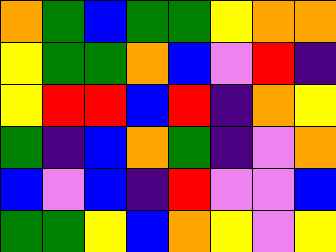[["orange", "green", "blue", "green", "green", "yellow", "orange", "orange"], ["yellow", "green", "green", "orange", "blue", "violet", "red", "indigo"], ["yellow", "red", "red", "blue", "red", "indigo", "orange", "yellow"], ["green", "indigo", "blue", "orange", "green", "indigo", "violet", "orange"], ["blue", "violet", "blue", "indigo", "red", "violet", "violet", "blue"], ["green", "green", "yellow", "blue", "orange", "yellow", "violet", "yellow"]]